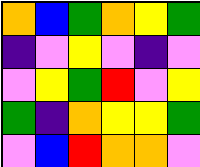[["orange", "blue", "green", "orange", "yellow", "green"], ["indigo", "violet", "yellow", "violet", "indigo", "violet"], ["violet", "yellow", "green", "red", "violet", "yellow"], ["green", "indigo", "orange", "yellow", "yellow", "green"], ["violet", "blue", "red", "orange", "orange", "violet"]]